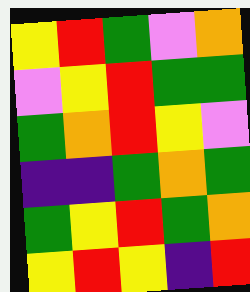[["yellow", "red", "green", "violet", "orange"], ["violet", "yellow", "red", "green", "green"], ["green", "orange", "red", "yellow", "violet"], ["indigo", "indigo", "green", "orange", "green"], ["green", "yellow", "red", "green", "orange"], ["yellow", "red", "yellow", "indigo", "red"]]